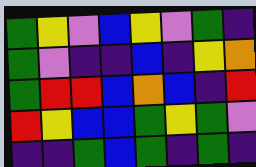[["green", "yellow", "violet", "blue", "yellow", "violet", "green", "indigo"], ["green", "violet", "indigo", "indigo", "blue", "indigo", "yellow", "orange"], ["green", "red", "red", "blue", "orange", "blue", "indigo", "red"], ["red", "yellow", "blue", "blue", "green", "yellow", "green", "violet"], ["indigo", "indigo", "green", "blue", "green", "indigo", "green", "indigo"]]